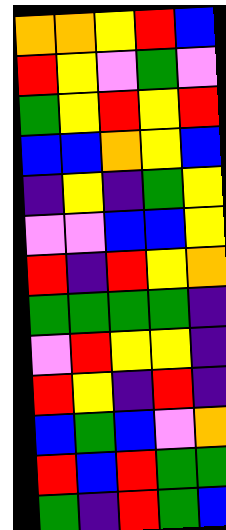[["orange", "orange", "yellow", "red", "blue"], ["red", "yellow", "violet", "green", "violet"], ["green", "yellow", "red", "yellow", "red"], ["blue", "blue", "orange", "yellow", "blue"], ["indigo", "yellow", "indigo", "green", "yellow"], ["violet", "violet", "blue", "blue", "yellow"], ["red", "indigo", "red", "yellow", "orange"], ["green", "green", "green", "green", "indigo"], ["violet", "red", "yellow", "yellow", "indigo"], ["red", "yellow", "indigo", "red", "indigo"], ["blue", "green", "blue", "violet", "orange"], ["red", "blue", "red", "green", "green"], ["green", "indigo", "red", "green", "blue"]]